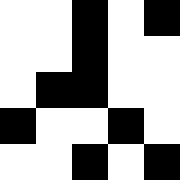[["white", "white", "black", "white", "black"], ["white", "white", "black", "white", "white"], ["white", "black", "black", "white", "white"], ["black", "white", "white", "black", "white"], ["white", "white", "black", "white", "black"]]